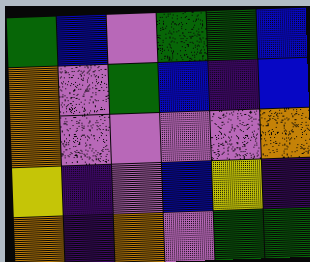[["green", "blue", "violet", "green", "green", "blue"], ["orange", "violet", "green", "blue", "indigo", "blue"], ["orange", "violet", "violet", "violet", "violet", "orange"], ["yellow", "indigo", "violet", "blue", "yellow", "indigo"], ["orange", "indigo", "orange", "violet", "green", "green"]]